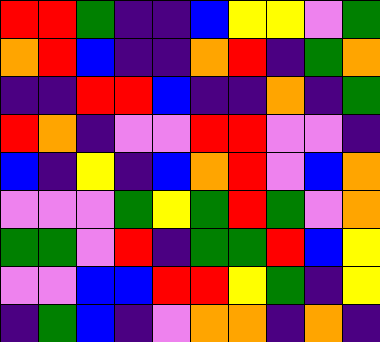[["red", "red", "green", "indigo", "indigo", "blue", "yellow", "yellow", "violet", "green"], ["orange", "red", "blue", "indigo", "indigo", "orange", "red", "indigo", "green", "orange"], ["indigo", "indigo", "red", "red", "blue", "indigo", "indigo", "orange", "indigo", "green"], ["red", "orange", "indigo", "violet", "violet", "red", "red", "violet", "violet", "indigo"], ["blue", "indigo", "yellow", "indigo", "blue", "orange", "red", "violet", "blue", "orange"], ["violet", "violet", "violet", "green", "yellow", "green", "red", "green", "violet", "orange"], ["green", "green", "violet", "red", "indigo", "green", "green", "red", "blue", "yellow"], ["violet", "violet", "blue", "blue", "red", "red", "yellow", "green", "indigo", "yellow"], ["indigo", "green", "blue", "indigo", "violet", "orange", "orange", "indigo", "orange", "indigo"]]